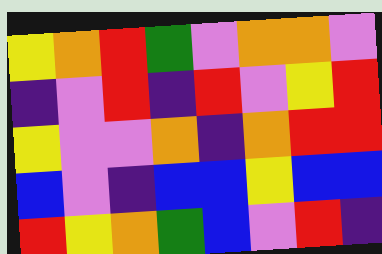[["yellow", "orange", "red", "green", "violet", "orange", "orange", "violet"], ["indigo", "violet", "red", "indigo", "red", "violet", "yellow", "red"], ["yellow", "violet", "violet", "orange", "indigo", "orange", "red", "red"], ["blue", "violet", "indigo", "blue", "blue", "yellow", "blue", "blue"], ["red", "yellow", "orange", "green", "blue", "violet", "red", "indigo"]]